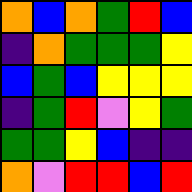[["orange", "blue", "orange", "green", "red", "blue"], ["indigo", "orange", "green", "green", "green", "yellow"], ["blue", "green", "blue", "yellow", "yellow", "yellow"], ["indigo", "green", "red", "violet", "yellow", "green"], ["green", "green", "yellow", "blue", "indigo", "indigo"], ["orange", "violet", "red", "red", "blue", "red"]]